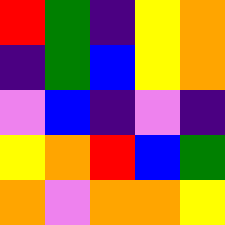[["red", "green", "indigo", "yellow", "orange"], ["indigo", "green", "blue", "yellow", "orange"], ["violet", "blue", "indigo", "violet", "indigo"], ["yellow", "orange", "red", "blue", "green"], ["orange", "violet", "orange", "orange", "yellow"]]